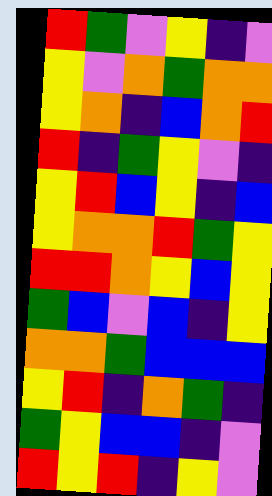[["red", "green", "violet", "yellow", "indigo", "violet"], ["yellow", "violet", "orange", "green", "orange", "orange"], ["yellow", "orange", "indigo", "blue", "orange", "red"], ["red", "indigo", "green", "yellow", "violet", "indigo"], ["yellow", "red", "blue", "yellow", "indigo", "blue"], ["yellow", "orange", "orange", "red", "green", "yellow"], ["red", "red", "orange", "yellow", "blue", "yellow"], ["green", "blue", "violet", "blue", "indigo", "yellow"], ["orange", "orange", "green", "blue", "blue", "blue"], ["yellow", "red", "indigo", "orange", "green", "indigo"], ["green", "yellow", "blue", "blue", "indigo", "violet"], ["red", "yellow", "red", "indigo", "yellow", "violet"]]